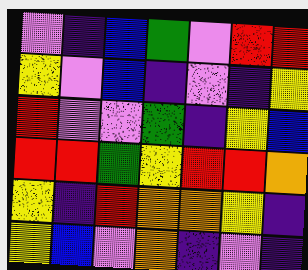[["violet", "indigo", "blue", "green", "violet", "red", "red"], ["yellow", "violet", "blue", "indigo", "violet", "indigo", "yellow"], ["red", "violet", "violet", "green", "indigo", "yellow", "blue"], ["red", "red", "green", "yellow", "red", "red", "orange"], ["yellow", "indigo", "red", "orange", "orange", "yellow", "indigo"], ["yellow", "blue", "violet", "orange", "indigo", "violet", "indigo"]]